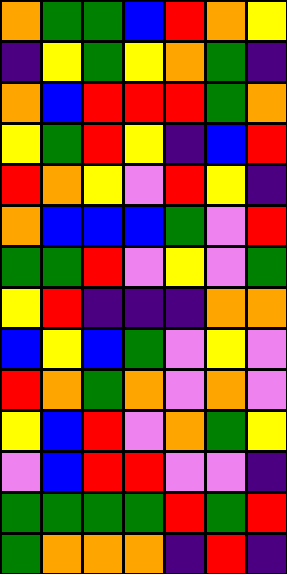[["orange", "green", "green", "blue", "red", "orange", "yellow"], ["indigo", "yellow", "green", "yellow", "orange", "green", "indigo"], ["orange", "blue", "red", "red", "red", "green", "orange"], ["yellow", "green", "red", "yellow", "indigo", "blue", "red"], ["red", "orange", "yellow", "violet", "red", "yellow", "indigo"], ["orange", "blue", "blue", "blue", "green", "violet", "red"], ["green", "green", "red", "violet", "yellow", "violet", "green"], ["yellow", "red", "indigo", "indigo", "indigo", "orange", "orange"], ["blue", "yellow", "blue", "green", "violet", "yellow", "violet"], ["red", "orange", "green", "orange", "violet", "orange", "violet"], ["yellow", "blue", "red", "violet", "orange", "green", "yellow"], ["violet", "blue", "red", "red", "violet", "violet", "indigo"], ["green", "green", "green", "green", "red", "green", "red"], ["green", "orange", "orange", "orange", "indigo", "red", "indigo"]]